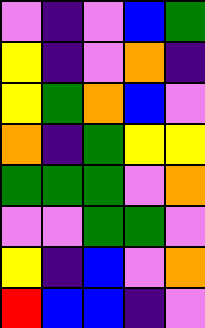[["violet", "indigo", "violet", "blue", "green"], ["yellow", "indigo", "violet", "orange", "indigo"], ["yellow", "green", "orange", "blue", "violet"], ["orange", "indigo", "green", "yellow", "yellow"], ["green", "green", "green", "violet", "orange"], ["violet", "violet", "green", "green", "violet"], ["yellow", "indigo", "blue", "violet", "orange"], ["red", "blue", "blue", "indigo", "violet"]]